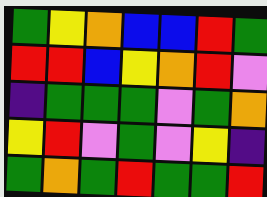[["green", "yellow", "orange", "blue", "blue", "red", "green"], ["red", "red", "blue", "yellow", "orange", "red", "violet"], ["indigo", "green", "green", "green", "violet", "green", "orange"], ["yellow", "red", "violet", "green", "violet", "yellow", "indigo"], ["green", "orange", "green", "red", "green", "green", "red"]]